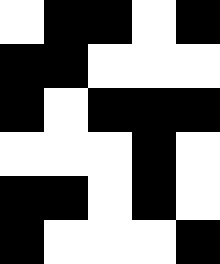[["white", "black", "black", "white", "black"], ["black", "black", "white", "white", "white"], ["black", "white", "black", "black", "black"], ["white", "white", "white", "black", "white"], ["black", "black", "white", "black", "white"], ["black", "white", "white", "white", "black"]]